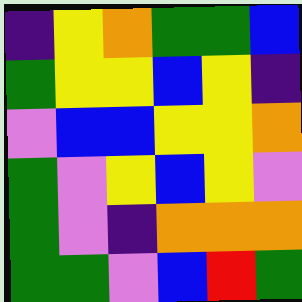[["indigo", "yellow", "orange", "green", "green", "blue"], ["green", "yellow", "yellow", "blue", "yellow", "indigo"], ["violet", "blue", "blue", "yellow", "yellow", "orange"], ["green", "violet", "yellow", "blue", "yellow", "violet"], ["green", "violet", "indigo", "orange", "orange", "orange"], ["green", "green", "violet", "blue", "red", "green"]]